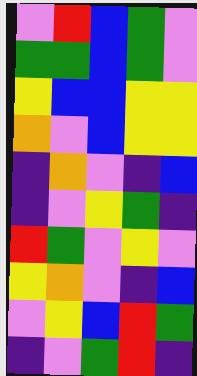[["violet", "red", "blue", "green", "violet"], ["green", "green", "blue", "green", "violet"], ["yellow", "blue", "blue", "yellow", "yellow"], ["orange", "violet", "blue", "yellow", "yellow"], ["indigo", "orange", "violet", "indigo", "blue"], ["indigo", "violet", "yellow", "green", "indigo"], ["red", "green", "violet", "yellow", "violet"], ["yellow", "orange", "violet", "indigo", "blue"], ["violet", "yellow", "blue", "red", "green"], ["indigo", "violet", "green", "red", "indigo"]]